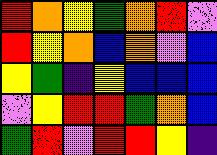[["red", "orange", "yellow", "green", "orange", "red", "violet"], ["red", "yellow", "orange", "blue", "orange", "violet", "blue"], ["yellow", "green", "indigo", "yellow", "blue", "blue", "blue"], ["violet", "yellow", "red", "red", "green", "orange", "blue"], ["green", "red", "violet", "red", "red", "yellow", "indigo"]]